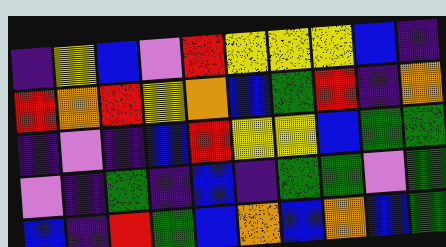[["indigo", "yellow", "blue", "violet", "red", "yellow", "yellow", "yellow", "blue", "indigo"], ["red", "orange", "red", "yellow", "orange", "blue", "green", "red", "indigo", "orange"], ["indigo", "violet", "indigo", "blue", "red", "yellow", "yellow", "blue", "green", "green"], ["violet", "indigo", "green", "indigo", "blue", "indigo", "green", "green", "violet", "green"], ["blue", "indigo", "red", "green", "blue", "orange", "blue", "orange", "blue", "green"]]